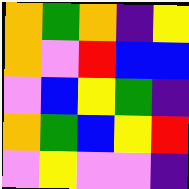[["orange", "green", "orange", "indigo", "yellow"], ["orange", "violet", "red", "blue", "blue"], ["violet", "blue", "yellow", "green", "indigo"], ["orange", "green", "blue", "yellow", "red"], ["violet", "yellow", "violet", "violet", "indigo"]]